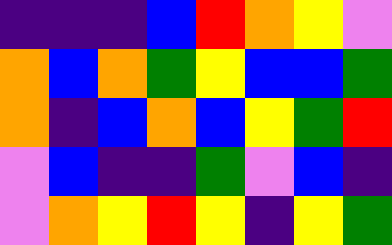[["indigo", "indigo", "indigo", "blue", "red", "orange", "yellow", "violet"], ["orange", "blue", "orange", "green", "yellow", "blue", "blue", "green"], ["orange", "indigo", "blue", "orange", "blue", "yellow", "green", "red"], ["violet", "blue", "indigo", "indigo", "green", "violet", "blue", "indigo"], ["violet", "orange", "yellow", "red", "yellow", "indigo", "yellow", "green"]]